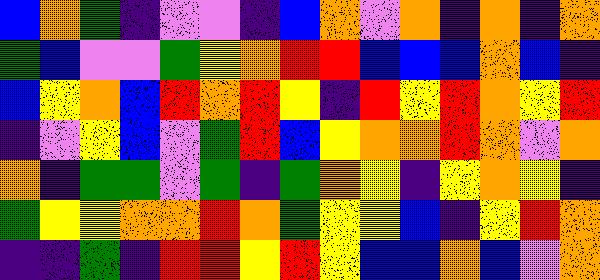[["blue", "orange", "green", "indigo", "violet", "violet", "indigo", "blue", "orange", "violet", "orange", "indigo", "orange", "indigo", "orange"], ["green", "blue", "violet", "violet", "green", "yellow", "orange", "red", "red", "blue", "blue", "blue", "orange", "blue", "indigo"], ["blue", "yellow", "orange", "blue", "red", "orange", "red", "yellow", "indigo", "red", "yellow", "red", "orange", "yellow", "red"], ["indigo", "violet", "yellow", "blue", "violet", "green", "red", "blue", "yellow", "orange", "orange", "red", "orange", "violet", "orange"], ["orange", "indigo", "green", "green", "violet", "green", "indigo", "green", "orange", "yellow", "indigo", "yellow", "orange", "yellow", "indigo"], ["green", "yellow", "yellow", "orange", "orange", "red", "orange", "green", "yellow", "yellow", "blue", "indigo", "yellow", "red", "orange"], ["indigo", "indigo", "green", "indigo", "red", "red", "yellow", "red", "yellow", "blue", "blue", "orange", "blue", "violet", "orange"]]